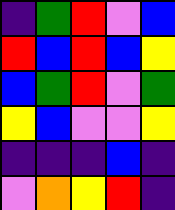[["indigo", "green", "red", "violet", "blue"], ["red", "blue", "red", "blue", "yellow"], ["blue", "green", "red", "violet", "green"], ["yellow", "blue", "violet", "violet", "yellow"], ["indigo", "indigo", "indigo", "blue", "indigo"], ["violet", "orange", "yellow", "red", "indigo"]]